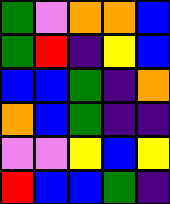[["green", "violet", "orange", "orange", "blue"], ["green", "red", "indigo", "yellow", "blue"], ["blue", "blue", "green", "indigo", "orange"], ["orange", "blue", "green", "indigo", "indigo"], ["violet", "violet", "yellow", "blue", "yellow"], ["red", "blue", "blue", "green", "indigo"]]